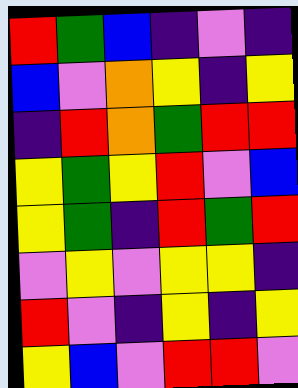[["red", "green", "blue", "indigo", "violet", "indigo"], ["blue", "violet", "orange", "yellow", "indigo", "yellow"], ["indigo", "red", "orange", "green", "red", "red"], ["yellow", "green", "yellow", "red", "violet", "blue"], ["yellow", "green", "indigo", "red", "green", "red"], ["violet", "yellow", "violet", "yellow", "yellow", "indigo"], ["red", "violet", "indigo", "yellow", "indigo", "yellow"], ["yellow", "blue", "violet", "red", "red", "violet"]]